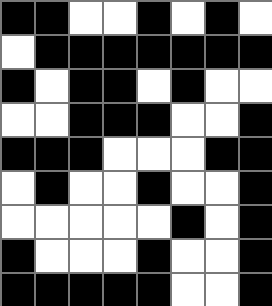[["black", "black", "white", "white", "black", "white", "black", "white"], ["white", "black", "black", "black", "black", "black", "black", "black"], ["black", "white", "black", "black", "white", "black", "white", "white"], ["white", "white", "black", "black", "black", "white", "white", "black"], ["black", "black", "black", "white", "white", "white", "black", "black"], ["white", "black", "white", "white", "black", "white", "white", "black"], ["white", "white", "white", "white", "white", "black", "white", "black"], ["black", "white", "white", "white", "black", "white", "white", "black"], ["black", "black", "black", "black", "black", "white", "white", "black"]]